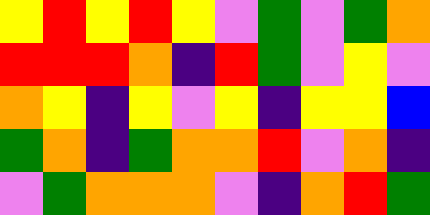[["yellow", "red", "yellow", "red", "yellow", "violet", "green", "violet", "green", "orange"], ["red", "red", "red", "orange", "indigo", "red", "green", "violet", "yellow", "violet"], ["orange", "yellow", "indigo", "yellow", "violet", "yellow", "indigo", "yellow", "yellow", "blue"], ["green", "orange", "indigo", "green", "orange", "orange", "red", "violet", "orange", "indigo"], ["violet", "green", "orange", "orange", "orange", "violet", "indigo", "orange", "red", "green"]]